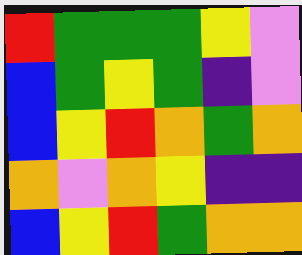[["red", "green", "green", "green", "yellow", "violet"], ["blue", "green", "yellow", "green", "indigo", "violet"], ["blue", "yellow", "red", "orange", "green", "orange"], ["orange", "violet", "orange", "yellow", "indigo", "indigo"], ["blue", "yellow", "red", "green", "orange", "orange"]]